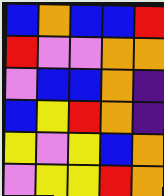[["blue", "orange", "blue", "blue", "red"], ["red", "violet", "violet", "orange", "orange"], ["violet", "blue", "blue", "orange", "indigo"], ["blue", "yellow", "red", "orange", "indigo"], ["yellow", "violet", "yellow", "blue", "orange"], ["violet", "yellow", "yellow", "red", "orange"]]